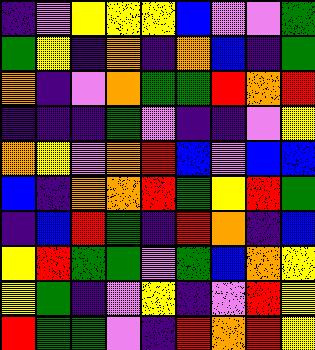[["indigo", "violet", "yellow", "yellow", "yellow", "blue", "violet", "violet", "green"], ["green", "yellow", "indigo", "orange", "indigo", "orange", "blue", "indigo", "green"], ["orange", "indigo", "violet", "orange", "green", "green", "red", "orange", "red"], ["indigo", "indigo", "indigo", "green", "violet", "indigo", "indigo", "violet", "yellow"], ["orange", "yellow", "violet", "orange", "red", "blue", "violet", "blue", "blue"], ["blue", "indigo", "orange", "orange", "red", "green", "yellow", "red", "green"], ["indigo", "blue", "red", "green", "indigo", "red", "orange", "indigo", "blue"], ["yellow", "red", "green", "green", "violet", "green", "blue", "orange", "yellow"], ["yellow", "green", "indigo", "violet", "yellow", "indigo", "violet", "red", "yellow"], ["red", "green", "green", "violet", "indigo", "red", "orange", "red", "yellow"]]